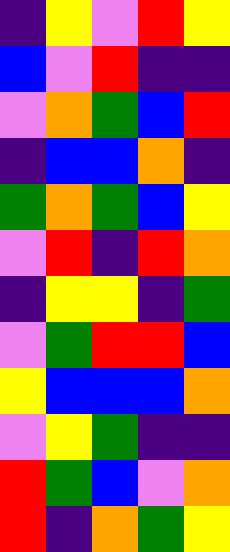[["indigo", "yellow", "violet", "red", "yellow"], ["blue", "violet", "red", "indigo", "indigo"], ["violet", "orange", "green", "blue", "red"], ["indigo", "blue", "blue", "orange", "indigo"], ["green", "orange", "green", "blue", "yellow"], ["violet", "red", "indigo", "red", "orange"], ["indigo", "yellow", "yellow", "indigo", "green"], ["violet", "green", "red", "red", "blue"], ["yellow", "blue", "blue", "blue", "orange"], ["violet", "yellow", "green", "indigo", "indigo"], ["red", "green", "blue", "violet", "orange"], ["red", "indigo", "orange", "green", "yellow"]]